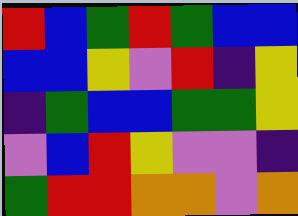[["red", "blue", "green", "red", "green", "blue", "blue"], ["blue", "blue", "yellow", "violet", "red", "indigo", "yellow"], ["indigo", "green", "blue", "blue", "green", "green", "yellow"], ["violet", "blue", "red", "yellow", "violet", "violet", "indigo"], ["green", "red", "red", "orange", "orange", "violet", "orange"]]